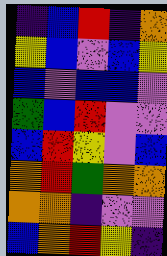[["indigo", "blue", "red", "indigo", "orange"], ["yellow", "blue", "violet", "blue", "yellow"], ["blue", "violet", "blue", "blue", "violet"], ["green", "blue", "red", "violet", "violet"], ["blue", "red", "yellow", "violet", "blue"], ["orange", "red", "green", "orange", "orange"], ["orange", "orange", "indigo", "violet", "violet"], ["blue", "orange", "red", "yellow", "indigo"]]